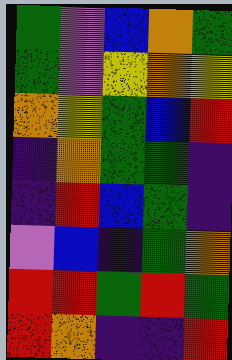[["green", "violet", "blue", "orange", "green"], ["green", "violet", "yellow", "orange", "yellow"], ["orange", "yellow", "green", "blue", "red"], ["indigo", "orange", "green", "green", "indigo"], ["indigo", "red", "blue", "green", "indigo"], ["violet", "blue", "indigo", "green", "orange"], ["red", "red", "green", "red", "green"], ["red", "orange", "indigo", "indigo", "red"]]